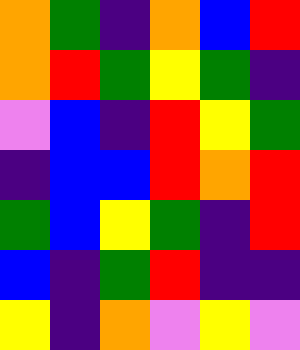[["orange", "green", "indigo", "orange", "blue", "red"], ["orange", "red", "green", "yellow", "green", "indigo"], ["violet", "blue", "indigo", "red", "yellow", "green"], ["indigo", "blue", "blue", "red", "orange", "red"], ["green", "blue", "yellow", "green", "indigo", "red"], ["blue", "indigo", "green", "red", "indigo", "indigo"], ["yellow", "indigo", "orange", "violet", "yellow", "violet"]]